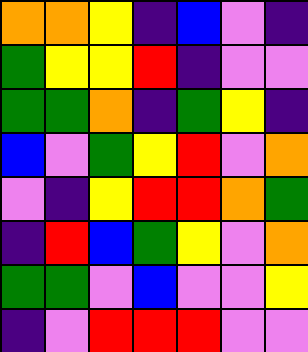[["orange", "orange", "yellow", "indigo", "blue", "violet", "indigo"], ["green", "yellow", "yellow", "red", "indigo", "violet", "violet"], ["green", "green", "orange", "indigo", "green", "yellow", "indigo"], ["blue", "violet", "green", "yellow", "red", "violet", "orange"], ["violet", "indigo", "yellow", "red", "red", "orange", "green"], ["indigo", "red", "blue", "green", "yellow", "violet", "orange"], ["green", "green", "violet", "blue", "violet", "violet", "yellow"], ["indigo", "violet", "red", "red", "red", "violet", "violet"]]